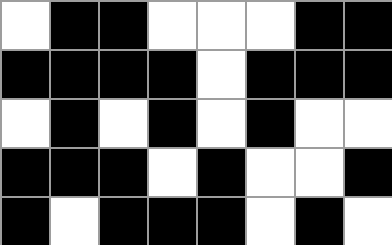[["white", "black", "black", "white", "white", "white", "black", "black"], ["black", "black", "black", "black", "white", "black", "black", "black"], ["white", "black", "white", "black", "white", "black", "white", "white"], ["black", "black", "black", "white", "black", "white", "white", "black"], ["black", "white", "black", "black", "black", "white", "black", "white"]]